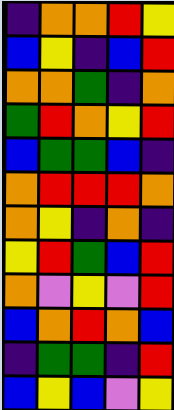[["indigo", "orange", "orange", "red", "yellow"], ["blue", "yellow", "indigo", "blue", "red"], ["orange", "orange", "green", "indigo", "orange"], ["green", "red", "orange", "yellow", "red"], ["blue", "green", "green", "blue", "indigo"], ["orange", "red", "red", "red", "orange"], ["orange", "yellow", "indigo", "orange", "indigo"], ["yellow", "red", "green", "blue", "red"], ["orange", "violet", "yellow", "violet", "red"], ["blue", "orange", "red", "orange", "blue"], ["indigo", "green", "green", "indigo", "red"], ["blue", "yellow", "blue", "violet", "yellow"]]